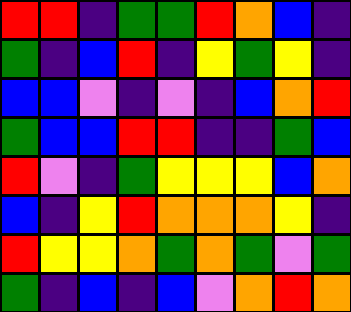[["red", "red", "indigo", "green", "green", "red", "orange", "blue", "indigo"], ["green", "indigo", "blue", "red", "indigo", "yellow", "green", "yellow", "indigo"], ["blue", "blue", "violet", "indigo", "violet", "indigo", "blue", "orange", "red"], ["green", "blue", "blue", "red", "red", "indigo", "indigo", "green", "blue"], ["red", "violet", "indigo", "green", "yellow", "yellow", "yellow", "blue", "orange"], ["blue", "indigo", "yellow", "red", "orange", "orange", "orange", "yellow", "indigo"], ["red", "yellow", "yellow", "orange", "green", "orange", "green", "violet", "green"], ["green", "indigo", "blue", "indigo", "blue", "violet", "orange", "red", "orange"]]